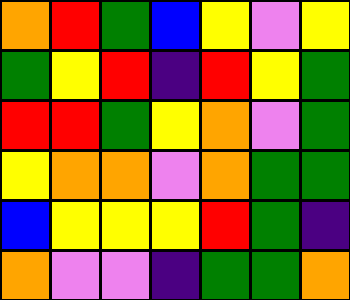[["orange", "red", "green", "blue", "yellow", "violet", "yellow"], ["green", "yellow", "red", "indigo", "red", "yellow", "green"], ["red", "red", "green", "yellow", "orange", "violet", "green"], ["yellow", "orange", "orange", "violet", "orange", "green", "green"], ["blue", "yellow", "yellow", "yellow", "red", "green", "indigo"], ["orange", "violet", "violet", "indigo", "green", "green", "orange"]]